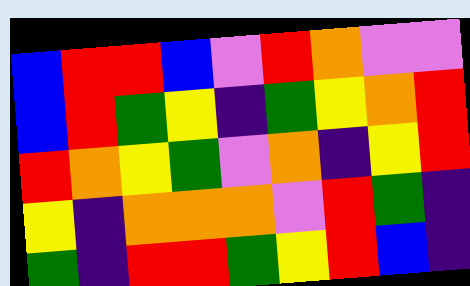[["blue", "red", "red", "blue", "violet", "red", "orange", "violet", "violet"], ["blue", "red", "green", "yellow", "indigo", "green", "yellow", "orange", "red"], ["red", "orange", "yellow", "green", "violet", "orange", "indigo", "yellow", "red"], ["yellow", "indigo", "orange", "orange", "orange", "violet", "red", "green", "indigo"], ["green", "indigo", "red", "red", "green", "yellow", "red", "blue", "indigo"]]